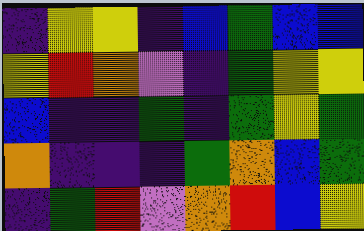[["indigo", "yellow", "yellow", "indigo", "blue", "green", "blue", "blue"], ["yellow", "red", "orange", "violet", "indigo", "green", "yellow", "yellow"], ["blue", "indigo", "indigo", "green", "indigo", "green", "yellow", "green"], ["orange", "indigo", "indigo", "indigo", "green", "orange", "blue", "green"], ["indigo", "green", "red", "violet", "orange", "red", "blue", "yellow"]]